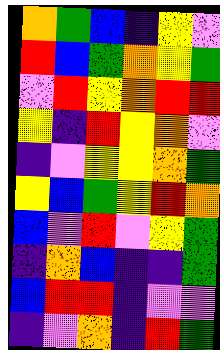[["orange", "green", "blue", "indigo", "yellow", "violet"], ["red", "blue", "green", "orange", "yellow", "green"], ["violet", "red", "yellow", "orange", "red", "red"], ["yellow", "indigo", "red", "yellow", "orange", "violet"], ["indigo", "violet", "yellow", "yellow", "orange", "green"], ["yellow", "blue", "green", "yellow", "red", "orange"], ["blue", "violet", "red", "violet", "yellow", "green"], ["indigo", "orange", "blue", "indigo", "indigo", "green"], ["blue", "red", "red", "indigo", "violet", "violet"], ["indigo", "violet", "orange", "indigo", "red", "green"]]